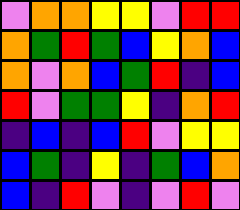[["violet", "orange", "orange", "yellow", "yellow", "violet", "red", "red"], ["orange", "green", "red", "green", "blue", "yellow", "orange", "blue"], ["orange", "violet", "orange", "blue", "green", "red", "indigo", "blue"], ["red", "violet", "green", "green", "yellow", "indigo", "orange", "red"], ["indigo", "blue", "indigo", "blue", "red", "violet", "yellow", "yellow"], ["blue", "green", "indigo", "yellow", "indigo", "green", "blue", "orange"], ["blue", "indigo", "red", "violet", "indigo", "violet", "red", "violet"]]